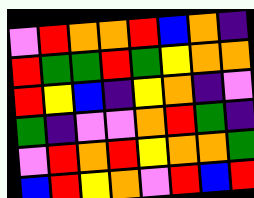[["violet", "red", "orange", "orange", "red", "blue", "orange", "indigo"], ["red", "green", "green", "red", "green", "yellow", "orange", "orange"], ["red", "yellow", "blue", "indigo", "yellow", "orange", "indigo", "violet"], ["green", "indigo", "violet", "violet", "orange", "red", "green", "indigo"], ["violet", "red", "orange", "red", "yellow", "orange", "orange", "green"], ["blue", "red", "yellow", "orange", "violet", "red", "blue", "red"]]